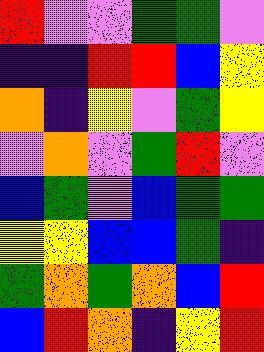[["red", "violet", "violet", "green", "green", "violet"], ["indigo", "indigo", "red", "red", "blue", "yellow"], ["orange", "indigo", "yellow", "violet", "green", "yellow"], ["violet", "orange", "violet", "green", "red", "violet"], ["blue", "green", "violet", "blue", "green", "green"], ["yellow", "yellow", "blue", "blue", "green", "indigo"], ["green", "orange", "green", "orange", "blue", "red"], ["blue", "red", "orange", "indigo", "yellow", "red"]]